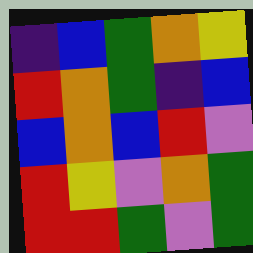[["indigo", "blue", "green", "orange", "yellow"], ["red", "orange", "green", "indigo", "blue"], ["blue", "orange", "blue", "red", "violet"], ["red", "yellow", "violet", "orange", "green"], ["red", "red", "green", "violet", "green"]]